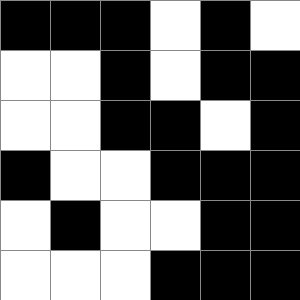[["black", "black", "black", "white", "black", "white"], ["white", "white", "black", "white", "black", "black"], ["white", "white", "black", "black", "white", "black"], ["black", "white", "white", "black", "black", "black"], ["white", "black", "white", "white", "black", "black"], ["white", "white", "white", "black", "black", "black"]]